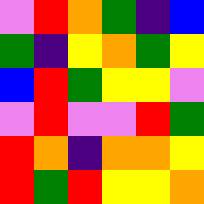[["violet", "red", "orange", "green", "indigo", "blue"], ["green", "indigo", "yellow", "orange", "green", "yellow"], ["blue", "red", "green", "yellow", "yellow", "violet"], ["violet", "red", "violet", "violet", "red", "green"], ["red", "orange", "indigo", "orange", "orange", "yellow"], ["red", "green", "red", "yellow", "yellow", "orange"]]